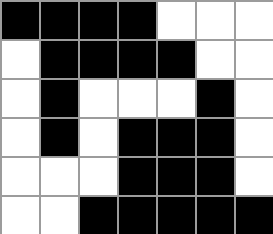[["black", "black", "black", "black", "white", "white", "white"], ["white", "black", "black", "black", "black", "white", "white"], ["white", "black", "white", "white", "white", "black", "white"], ["white", "black", "white", "black", "black", "black", "white"], ["white", "white", "white", "black", "black", "black", "white"], ["white", "white", "black", "black", "black", "black", "black"]]